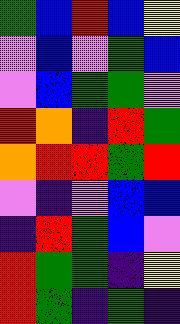[["green", "blue", "red", "blue", "yellow"], ["violet", "blue", "violet", "green", "blue"], ["violet", "blue", "green", "green", "violet"], ["red", "orange", "indigo", "red", "green"], ["orange", "red", "red", "green", "red"], ["violet", "indigo", "violet", "blue", "blue"], ["indigo", "red", "green", "blue", "violet"], ["red", "green", "green", "indigo", "yellow"], ["red", "green", "indigo", "green", "indigo"]]